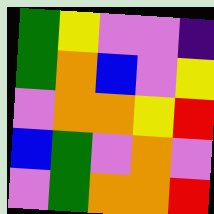[["green", "yellow", "violet", "violet", "indigo"], ["green", "orange", "blue", "violet", "yellow"], ["violet", "orange", "orange", "yellow", "red"], ["blue", "green", "violet", "orange", "violet"], ["violet", "green", "orange", "orange", "red"]]